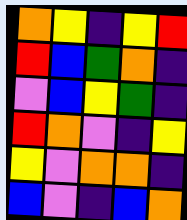[["orange", "yellow", "indigo", "yellow", "red"], ["red", "blue", "green", "orange", "indigo"], ["violet", "blue", "yellow", "green", "indigo"], ["red", "orange", "violet", "indigo", "yellow"], ["yellow", "violet", "orange", "orange", "indigo"], ["blue", "violet", "indigo", "blue", "orange"]]